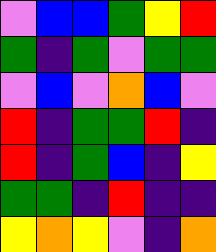[["violet", "blue", "blue", "green", "yellow", "red"], ["green", "indigo", "green", "violet", "green", "green"], ["violet", "blue", "violet", "orange", "blue", "violet"], ["red", "indigo", "green", "green", "red", "indigo"], ["red", "indigo", "green", "blue", "indigo", "yellow"], ["green", "green", "indigo", "red", "indigo", "indigo"], ["yellow", "orange", "yellow", "violet", "indigo", "orange"]]